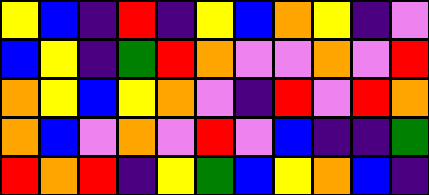[["yellow", "blue", "indigo", "red", "indigo", "yellow", "blue", "orange", "yellow", "indigo", "violet"], ["blue", "yellow", "indigo", "green", "red", "orange", "violet", "violet", "orange", "violet", "red"], ["orange", "yellow", "blue", "yellow", "orange", "violet", "indigo", "red", "violet", "red", "orange"], ["orange", "blue", "violet", "orange", "violet", "red", "violet", "blue", "indigo", "indigo", "green"], ["red", "orange", "red", "indigo", "yellow", "green", "blue", "yellow", "orange", "blue", "indigo"]]